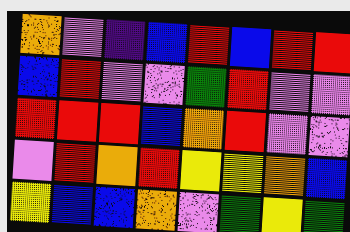[["orange", "violet", "indigo", "blue", "red", "blue", "red", "red"], ["blue", "red", "violet", "violet", "green", "red", "violet", "violet"], ["red", "red", "red", "blue", "orange", "red", "violet", "violet"], ["violet", "red", "orange", "red", "yellow", "yellow", "orange", "blue"], ["yellow", "blue", "blue", "orange", "violet", "green", "yellow", "green"]]